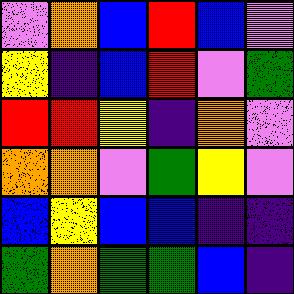[["violet", "orange", "blue", "red", "blue", "violet"], ["yellow", "indigo", "blue", "red", "violet", "green"], ["red", "red", "yellow", "indigo", "orange", "violet"], ["orange", "orange", "violet", "green", "yellow", "violet"], ["blue", "yellow", "blue", "blue", "indigo", "indigo"], ["green", "orange", "green", "green", "blue", "indigo"]]